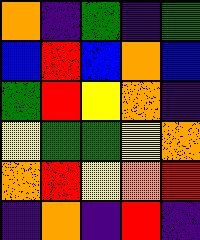[["orange", "indigo", "green", "indigo", "green"], ["blue", "red", "blue", "orange", "blue"], ["green", "red", "yellow", "orange", "indigo"], ["yellow", "green", "green", "yellow", "orange"], ["orange", "red", "yellow", "orange", "red"], ["indigo", "orange", "indigo", "red", "indigo"]]